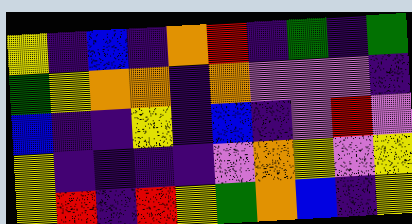[["yellow", "indigo", "blue", "indigo", "orange", "red", "indigo", "green", "indigo", "green"], ["green", "yellow", "orange", "orange", "indigo", "orange", "violet", "violet", "violet", "indigo"], ["blue", "indigo", "indigo", "yellow", "indigo", "blue", "indigo", "violet", "red", "violet"], ["yellow", "indigo", "indigo", "indigo", "indigo", "violet", "orange", "yellow", "violet", "yellow"], ["yellow", "red", "indigo", "red", "yellow", "green", "orange", "blue", "indigo", "yellow"]]